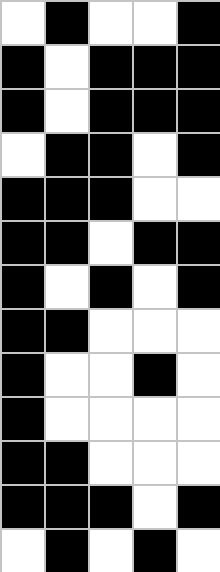[["white", "black", "white", "white", "black"], ["black", "white", "black", "black", "black"], ["black", "white", "black", "black", "black"], ["white", "black", "black", "white", "black"], ["black", "black", "black", "white", "white"], ["black", "black", "white", "black", "black"], ["black", "white", "black", "white", "black"], ["black", "black", "white", "white", "white"], ["black", "white", "white", "black", "white"], ["black", "white", "white", "white", "white"], ["black", "black", "white", "white", "white"], ["black", "black", "black", "white", "black"], ["white", "black", "white", "black", "white"]]